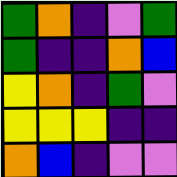[["green", "orange", "indigo", "violet", "green"], ["green", "indigo", "indigo", "orange", "blue"], ["yellow", "orange", "indigo", "green", "violet"], ["yellow", "yellow", "yellow", "indigo", "indigo"], ["orange", "blue", "indigo", "violet", "violet"]]